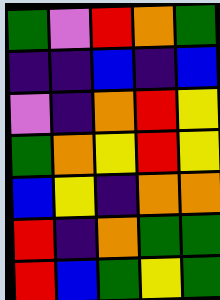[["green", "violet", "red", "orange", "green"], ["indigo", "indigo", "blue", "indigo", "blue"], ["violet", "indigo", "orange", "red", "yellow"], ["green", "orange", "yellow", "red", "yellow"], ["blue", "yellow", "indigo", "orange", "orange"], ["red", "indigo", "orange", "green", "green"], ["red", "blue", "green", "yellow", "green"]]